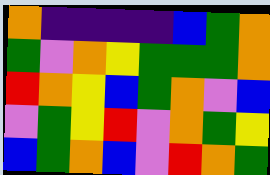[["orange", "indigo", "indigo", "indigo", "indigo", "blue", "green", "orange"], ["green", "violet", "orange", "yellow", "green", "green", "green", "orange"], ["red", "orange", "yellow", "blue", "green", "orange", "violet", "blue"], ["violet", "green", "yellow", "red", "violet", "orange", "green", "yellow"], ["blue", "green", "orange", "blue", "violet", "red", "orange", "green"]]